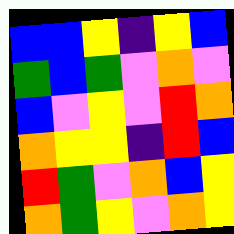[["blue", "blue", "yellow", "indigo", "yellow", "blue"], ["green", "blue", "green", "violet", "orange", "violet"], ["blue", "violet", "yellow", "violet", "red", "orange"], ["orange", "yellow", "yellow", "indigo", "red", "blue"], ["red", "green", "violet", "orange", "blue", "yellow"], ["orange", "green", "yellow", "violet", "orange", "yellow"]]